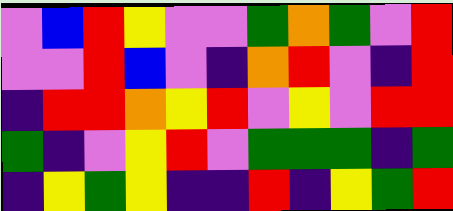[["violet", "blue", "red", "yellow", "violet", "violet", "green", "orange", "green", "violet", "red"], ["violet", "violet", "red", "blue", "violet", "indigo", "orange", "red", "violet", "indigo", "red"], ["indigo", "red", "red", "orange", "yellow", "red", "violet", "yellow", "violet", "red", "red"], ["green", "indigo", "violet", "yellow", "red", "violet", "green", "green", "green", "indigo", "green"], ["indigo", "yellow", "green", "yellow", "indigo", "indigo", "red", "indigo", "yellow", "green", "red"]]